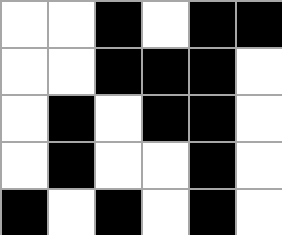[["white", "white", "black", "white", "black", "black"], ["white", "white", "black", "black", "black", "white"], ["white", "black", "white", "black", "black", "white"], ["white", "black", "white", "white", "black", "white"], ["black", "white", "black", "white", "black", "white"]]